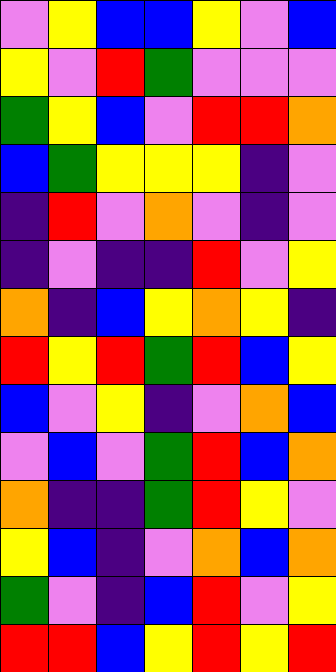[["violet", "yellow", "blue", "blue", "yellow", "violet", "blue"], ["yellow", "violet", "red", "green", "violet", "violet", "violet"], ["green", "yellow", "blue", "violet", "red", "red", "orange"], ["blue", "green", "yellow", "yellow", "yellow", "indigo", "violet"], ["indigo", "red", "violet", "orange", "violet", "indigo", "violet"], ["indigo", "violet", "indigo", "indigo", "red", "violet", "yellow"], ["orange", "indigo", "blue", "yellow", "orange", "yellow", "indigo"], ["red", "yellow", "red", "green", "red", "blue", "yellow"], ["blue", "violet", "yellow", "indigo", "violet", "orange", "blue"], ["violet", "blue", "violet", "green", "red", "blue", "orange"], ["orange", "indigo", "indigo", "green", "red", "yellow", "violet"], ["yellow", "blue", "indigo", "violet", "orange", "blue", "orange"], ["green", "violet", "indigo", "blue", "red", "violet", "yellow"], ["red", "red", "blue", "yellow", "red", "yellow", "red"]]